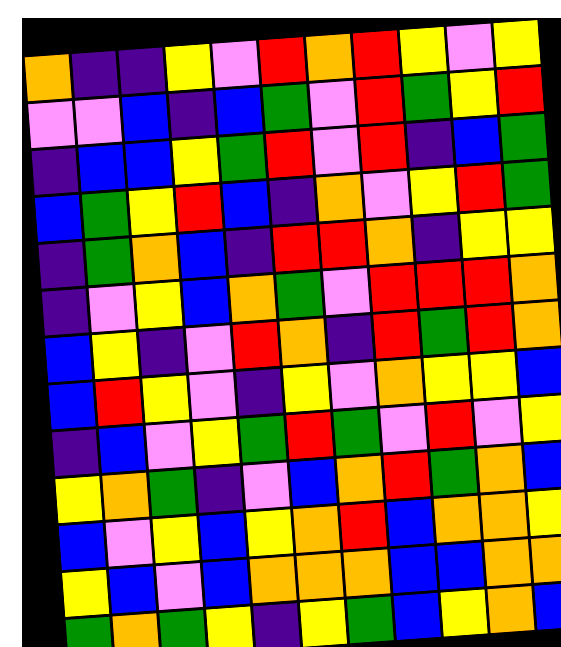[["orange", "indigo", "indigo", "yellow", "violet", "red", "orange", "red", "yellow", "violet", "yellow"], ["violet", "violet", "blue", "indigo", "blue", "green", "violet", "red", "green", "yellow", "red"], ["indigo", "blue", "blue", "yellow", "green", "red", "violet", "red", "indigo", "blue", "green"], ["blue", "green", "yellow", "red", "blue", "indigo", "orange", "violet", "yellow", "red", "green"], ["indigo", "green", "orange", "blue", "indigo", "red", "red", "orange", "indigo", "yellow", "yellow"], ["indigo", "violet", "yellow", "blue", "orange", "green", "violet", "red", "red", "red", "orange"], ["blue", "yellow", "indigo", "violet", "red", "orange", "indigo", "red", "green", "red", "orange"], ["blue", "red", "yellow", "violet", "indigo", "yellow", "violet", "orange", "yellow", "yellow", "blue"], ["indigo", "blue", "violet", "yellow", "green", "red", "green", "violet", "red", "violet", "yellow"], ["yellow", "orange", "green", "indigo", "violet", "blue", "orange", "red", "green", "orange", "blue"], ["blue", "violet", "yellow", "blue", "yellow", "orange", "red", "blue", "orange", "orange", "yellow"], ["yellow", "blue", "violet", "blue", "orange", "orange", "orange", "blue", "blue", "orange", "orange"], ["green", "orange", "green", "yellow", "indigo", "yellow", "green", "blue", "yellow", "orange", "blue"]]